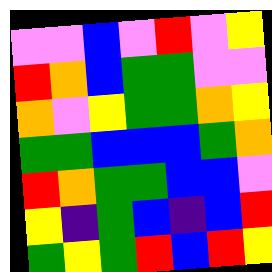[["violet", "violet", "blue", "violet", "red", "violet", "yellow"], ["red", "orange", "blue", "green", "green", "violet", "violet"], ["orange", "violet", "yellow", "green", "green", "orange", "yellow"], ["green", "green", "blue", "blue", "blue", "green", "orange"], ["red", "orange", "green", "green", "blue", "blue", "violet"], ["yellow", "indigo", "green", "blue", "indigo", "blue", "red"], ["green", "yellow", "green", "red", "blue", "red", "yellow"]]